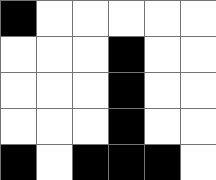[["black", "white", "white", "white", "white", "white"], ["white", "white", "white", "black", "white", "white"], ["white", "white", "white", "black", "white", "white"], ["white", "white", "white", "black", "white", "white"], ["black", "white", "black", "black", "black", "white"]]